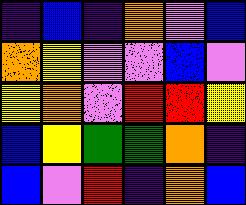[["indigo", "blue", "indigo", "orange", "violet", "blue"], ["orange", "yellow", "violet", "violet", "blue", "violet"], ["yellow", "orange", "violet", "red", "red", "yellow"], ["blue", "yellow", "green", "green", "orange", "indigo"], ["blue", "violet", "red", "indigo", "orange", "blue"]]